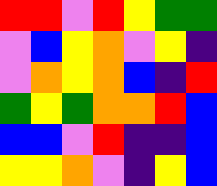[["red", "red", "violet", "red", "yellow", "green", "green"], ["violet", "blue", "yellow", "orange", "violet", "yellow", "indigo"], ["violet", "orange", "yellow", "orange", "blue", "indigo", "red"], ["green", "yellow", "green", "orange", "orange", "red", "blue"], ["blue", "blue", "violet", "red", "indigo", "indigo", "blue"], ["yellow", "yellow", "orange", "violet", "indigo", "yellow", "blue"]]